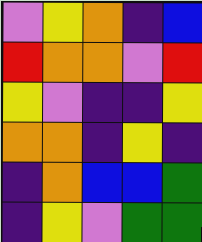[["violet", "yellow", "orange", "indigo", "blue"], ["red", "orange", "orange", "violet", "red"], ["yellow", "violet", "indigo", "indigo", "yellow"], ["orange", "orange", "indigo", "yellow", "indigo"], ["indigo", "orange", "blue", "blue", "green"], ["indigo", "yellow", "violet", "green", "green"]]